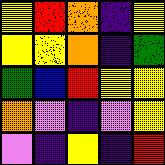[["yellow", "red", "orange", "indigo", "yellow"], ["yellow", "yellow", "orange", "indigo", "green"], ["green", "blue", "red", "yellow", "yellow"], ["orange", "violet", "indigo", "violet", "yellow"], ["violet", "indigo", "yellow", "indigo", "red"]]